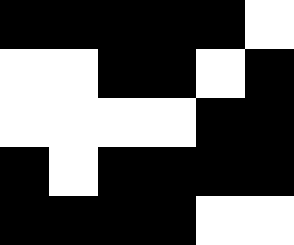[["black", "black", "black", "black", "black", "white"], ["white", "white", "black", "black", "white", "black"], ["white", "white", "white", "white", "black", "black"], ["black", "white", "black", "black", "black", "black"], ["black", "black", "black", "black", "white", "white"]]